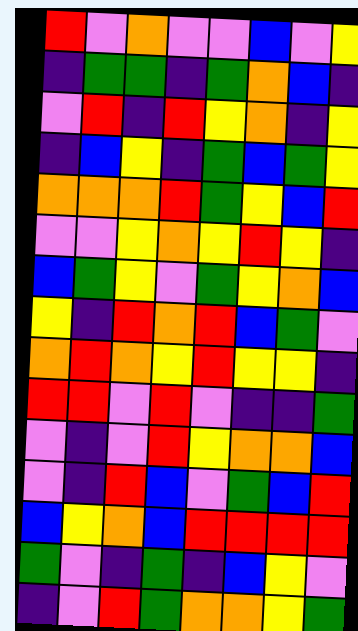[["red", "violet", "orange", "violet", "violet", "blue", "violet", "yellow"], ["indigo", "green", "green", "indigo", "green", "orange", "blue", "indigo"], ["violet", "red", "indigo", "red", "yellow", "orange", "indigo", "yellow"], ["indigo", "blue", "yellow", "indigo", "green", "blue", "green", "yellow"], ["orange", "orange", "orange", "red", "green", "yellow", "blue", "red"], ["violet", "violet", "yellow", "orange", "yellow", "red", "yellow", "indigo"], ["blue", "green", "yellow", "violet", "green", "yellow", "orange", "blue"], ["yellow", "indigo", "red", "orange", "red", "blue", "green", "violet"], ["orange", "red", "orange", "yellow", "red", "yellow", "yellow", "indigo"], ["red", "red", "violet", "red", "violet", "indigo", "indigo", "green"], ["violet", "indigo", "violet", "red", "yellow", "orange", "orange", "blue"], ["violet", "indigo", "red", "blue", "violet", "green", "blue", "red"], ["blue", "yellow", "orange", "blue", "red", "red", "red", "red"], ["green", "violet", "indigo", "green", "indigo", "blue", "yellow", "violet"], ["indigo", "violet", "red", "green", "orange", "orange", "yellow", "green"]]